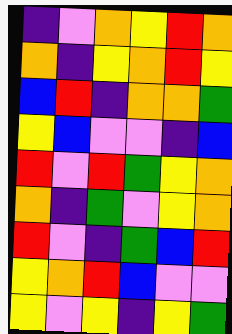[["indigo", "violet", "orange", "yellow", "red", "orange"], ["orange", "indigo", "yellow", "orange", "red", "yellow"], ["blue", "red", "indigo", "orange", "orange", "green"], ["yellow", "blue", "violet", "violet", "indigo", "blue"], ["red", "violet", "red", "green", "yellow", "orange"], ["orange", "indigo", "green", "violet", "yellow", "orange"], ["red", "violet", "indigo", "green", "blue", "red"], ["yellow", "orange", "red", "blue", "violet", "violet"], ["yellow", "violet", "yellow", "indigo", "yellow", "green"]]